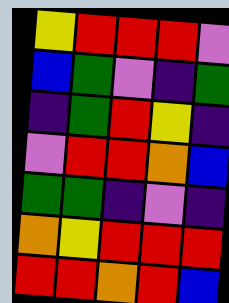[["yellow", "red", "red", "red", "violet"], ["blue", "green", "violet", "indigo", "green"], ["indigo", "green", "red", "yellow", "indigo"], ["violet", "red", "red", "orange", "blue"], ["green", "green", "indigo", "violet", "indigo"], ["orange", "yellow", "red", "red", "red"], ["red", "red", "orange", "red", "blue"]]